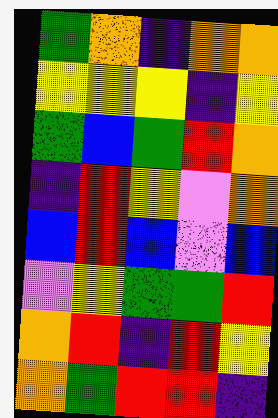[["green", "orange", "indigo", "orange", "orange"], ["yellow", "yellow", "yellow", "indigo", "yellow"], ["green", "blue", "green", "red", "orange"], ["indigo", "red", "yellow", "violet", "orange"], ["blue", "red", "blue", "violet", "blue"], ["violet", "yellow", "green", "green", "red"], ["orange", "red", "indigo", "red", "yellow"], ["orange", "green", "red", "red", "indigo"]]